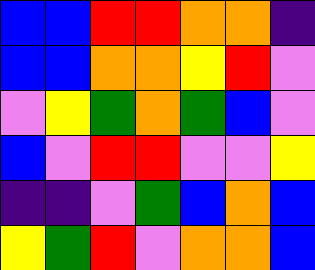[["blue", "blue", "red", "red", "orange", "orange", "indigo"], ["blue", "blue", "orange", "orange", "yellow", "red", "violet"], ["violet", "yellow", "green", "orange", "green", "blue", "violet"], ["blue", "violet", "red", "red", "violet", "violet", "yellow"], ["indigo", "indigo", "violet", "green", "blue", "orange", "blue"], ["yellow", "green", "red", "violet", "orange", "orange", "blue"]]